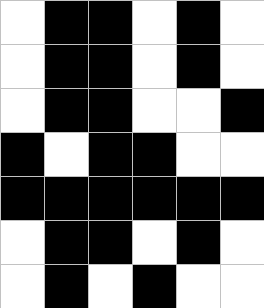[["white", "black", "black", "white", "black", "white"], ["white", "black", "black", "white", "black", "white"], ["white", "black", "black", "white", "white", "black"], ["black", "white", "black", "black", "white", "white"], ["black", "black", "black", "black", "black", "black"], ["white", "black", "black", "white", "black", "white"], ["white", "black", "white", "black", "white", "white"]]